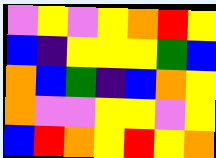[["violet", "yellow", "violet", "yellow", "orange", "red", "yellow"], ["blue", "indigo", "yellow", "yellow", "yellow", "green", "blue"], ["orange", "blue", "green", "indigo", "blue", "orange", "yellow"], ["orange", "violet", "violet", "yellow", "yellow", "violet", "yellow"], ["blue", "red", "orange", "yellow", "red", "yellow", "orange"]]